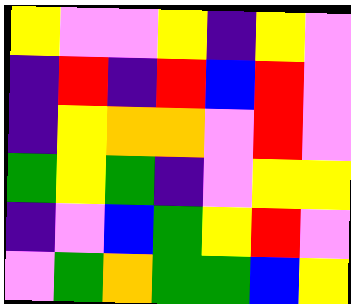[["yellow", "violet", "violet", "yellow", "indigo", "yellow", "violet"], ["indigo", "red", "indigo", "red", "blue", "red", "violet"], ["indigo", "yellow", "orange", "orange", "violet", "red", "violet"], ["green", "yellow", "green", "indigo", "violet", "yellow", "yellow"], ["indigo", "violet", "blue", "green", "yellow", "red", "violet"], ["violet", "green", "orange", "green", "green", "blue", "yellow"]]